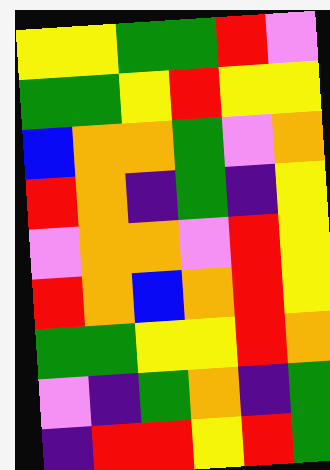[["yellow", "yellow", "green", "green", "red", "violet"], ["green", "green", "yellow", "red", "yellow", "yellow"], ["blue", "orange", "orange", "green", "violet", "orange"], ["red", "orange", "indigo", "green", "indigo", "yellow"], ["violet", "orange", "orange", "violet", "red", "yellow"], ["red", "orange", "blue", "orange", "red", "yellow"], ["green", "green", "yellow", "yellow", "red", "orange"], ["violet", "indigo", "green", "orange", "indigo", "green"], ["indigo", "red", "red", "yellow", "red", "green"]]